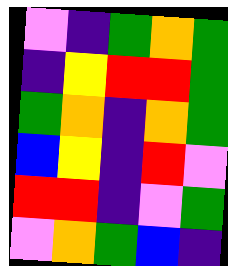[["violet", "indigo", "green", "orange", "green"], ["indigo", "yellow", "red", "red", "green"], ["green", "orange", "indigo", "orange", "green"], ["blue", "yellow", "indigo", "red", "violet"], ["red", "red", "indigo", "violet", "green"], ["violet", "orange", "green", "blue", "indigo"]]